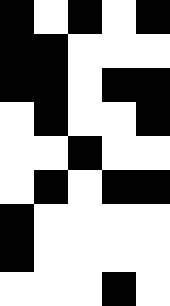[["black", "white", "black", "white", "black"], ["black", "black", "white", "white", "white"], ["black", "black", "white", "black", "black"], ["white", "black", "white", "white", "black"], ["white", "white", "black", "white", "white"], ["white", "black", "white", "black", "black"], ["black", "white", "white", "white", "white"], ["black", "white", "white", "white", "white"], ["white", "white", "white", "black", "white"]]